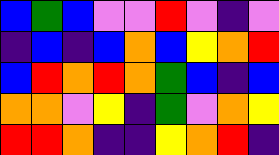[["blue", "green", "blue", "violet", "violet", "red", "violet", "indigo", "violet"], ["indigo", "blue", "indigo", "blue", "orange", "blue", "yellow", "orange", "red"], ["blue", "red", "orange", "red", "orange", "green", "blue", "indigo", "blue"], ["orange", "orange", "violet", "yellow", "indigo", "green", "violet", "orange", "yellow"], ["red", "red", "orange", "indigo", "indigo", "yellow", "orange", "red", "indigo"]]